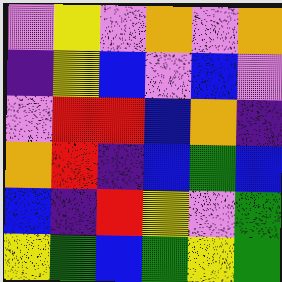[["violet", "yellow", "violet", "orange", "violet", "orange"], ["indigo", "yellow", "blue", "violet", "blue", "violet"], ["violet", "red", "red", "blue", "orange", "indigo"], ["orange", "red", "indigo", "blue", "green", "blue"], ["blue", "indigo", "red", "yellow", "violet", "green"], ["yellow", "green", "blue", "green", "yellow", "green"]]